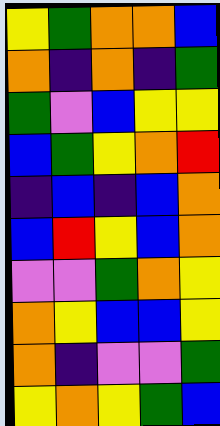[["yellow", "green", "orange", "orange", "blue"], ["orange", "indigo", "orange", "indigo", "green"], ["green", "violet", "blue", "yellow", "yellow"], ["blue", "green", "yellow", "orange", "red"], ["indigo", "blue", "indigo", "blue", "orange"], ["blue", "red", "yellow", "blue", "orange"], ["violet", "violet", "green", "orange", "yellow"], ["orange", "yellow", "blue", "blue", "yellow"], ["orange", "indigo", "violet", "violet", "green"], ["yellow", "orange", "yellow", "green", "blue"]]